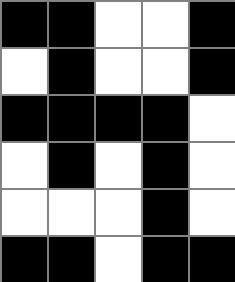[["black", "black", "white", "white", "black"], ["white", "black", "white", "white", "black"], ["black", "black", "black", "black", "white"], ["white", "black", "white", "black", "white"], ["white", "white", "white", "black", "white"], ["black", "black", "white", "black", "black"]]